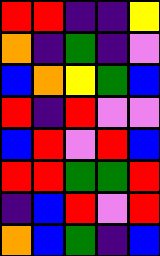[["red", "red", "indigo", "indigo", "yellow"], ["orange", "indigo", "green", "indigo", "violet"], ["blue", "orange", "yellow", "green", "blue"], ["red", "indigo", "red", "violet", "violet"], ["blue", "red", "violet", "red", "blue"], ["red", "red", "green", "green", "red"], ["indigo", "blue", "red", "violet", "red"], ["orange", "blue", "green", "indigo", "blue"]]